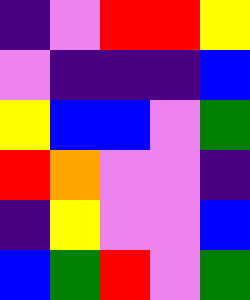[["indigo", "violet", "red", "red", "yellow"], ["violet", "indigo", "indigo", "indigo", "blue"], ["yellow", "blue", "blue", "violet", "green"], ["red", "orange", "violet", "violet", "indigo"], ["indigo", "yellow", "violet", "violet", "blue"], ["blue", "green", "red", "violet", "green"]]